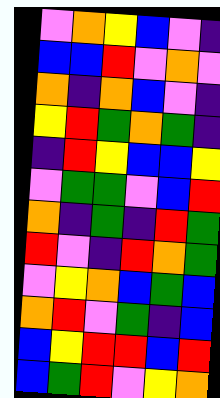[["violet", "orange", "yellow", "blue", "violet", "indigo"], ["blue", "blue", "red", "violet", "orange", "violet"], ["orange", "indigo", "orange", "blue", "violet", "indigo"], ["yellow", "red", "green", "orange", "green", "indigo"], ["indigo", "red", "yellow", "blue", "blue", "yellow"], ["violet", "green", "green", "violet", "blue", "red"], ["orange", "indigo", "green", "indigo", "red", "green"], ["red", "violet", "indigo", "red", "orange", "green"], ["violet", "yellow", "orange", "blue", "green", "blue"], ["orange", "red", "violet", "green", "indigo", "blue"], ["blue", "yellow", "red", "red", "blue", "red"], ["blue", "green", "red", "violet", "yellow", "orange"]]